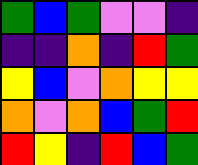[["green", "blue", "green", "violet", "violet", "indigo"], ["indigo", "indigo", "orange", "indigo", "red", "green"], ["yellow", "blue", "violet", "orange", "yellow", "yellow"], ["orange", "violet", "orange", "blue", "green", "red"], ["red", "yellow", "indigo", "red", "blue", "green"]]